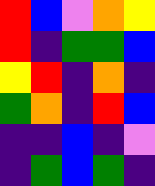[["red", "blue", "violet", "orange", "yellow"], ["red", "indigo", "green", "green", "blue"], ["yellow", "red", "indigo", "orange", "indigo"], ["green", "orange", "indigo", "red", "blue"], ["indigo", "indigo", "blue", "indigo", "violet"], ["indigo", "green", "blue", "green", "indigo"]]